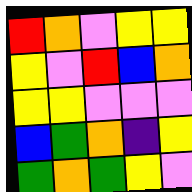[["red", "orange", "violet", "yellow", "yellow"], ["yellow", "violet", "red", "blue", "orange"], ["yellow", "yellow", "violet", "violet", "violet"], ["blue", "green", "orange", "indigo", "yellow"], ["green", "orange", "green", "yellow", "violet"]]